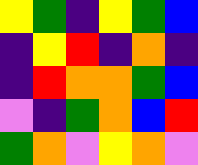[["yellow", "green", "indigo", "yellow", "green", "blue"], ["indigo", "yellow", "red", "indigo", "orange", "indigo"], ["indigo", "red", "orange", "orange", "green", "blue"], ["violet", "indigo", "green", "orange", "blue", "red"], ["green", "orange", "violet", "yellow", "orange", "violet"]]